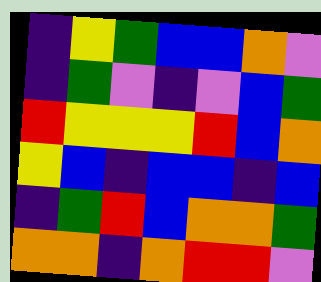[["indigo", "yellow", "green", "blue", "blue", "orange", "violet"], ["indigo", "green", "violet", "indigo", "violet", "blue", "green"], ["red", "yellow", "yellow", "yellow", "red", "blue", "orange"], ["yellow", "blue", "indigo", "blue", "blue", "indigo", "blue"], ["indigo", "green", "red", "blue", "orange", "orange", "green"], ["orange", "orange", "indigo", "orange", "red", "red", "violet"]]